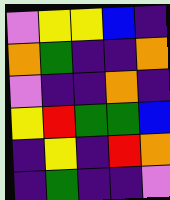[["violet", "yellow", "yellow", "blue", "indigo"], ["orange", "green", "indigo", "indigo", "orange"], ["violet", "indigo", "indigo", "orange", "indigo"], ["yellow", "red", "green", "green", "blue"], ["indigo", "yellow", "indigo", "red", "orange"], ["indigo", "green", "indigo", "indigo", "violet"]]